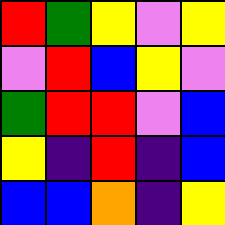[["red", "green", "yellow", "violet", "yellow"], ["violet", "red", "blue", "yellow", "violet"], ["green", "red", "red", "violet", "blue"], ["yellow", "indigo", "red", "indigo", "blue"], ["blue", "blue", "orange", "indigo", "yellow"]]